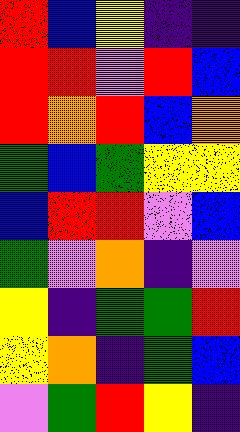[["red", "blue", "yellow", "indigo", "indigo"], ["red", "red", "violet", "red", "blue"], ["red", "orange", "red", "blue", "orange"], ["green", "blue", "green", "yellow", "yellow"], ["blue", "red", "red", "violet", "blue"], ["green", "violet", "orange", "indigo", "violet"], ["yellow", "indigo", "green", "green", "red"], ["yellow", "orange", "indigo", "green", "blue"], ["violet", "green", "red", "yellow", "indigo"]]